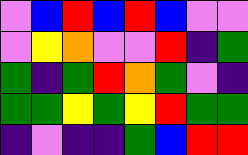[["violet", "blue", "red", "blue", "red", "blue", "violet", "violet"], ["violet", "yellow", "orange", "violet", "violet", "red", "indigo", "green"], ["green", "indigo", "green", "red", "orange", "green", "violet", "indigo"], ["green", "green", "yellow", "green", "yellow", "red", "green", "green"], ["indigo", "violet", "indigo", "indigo", "green", "blue", "red", "red"]]